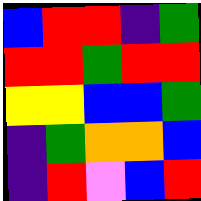[["blue", "red", "red", "indigo", "green"], ["red", "red", "green", "red", "red"], ["yellow", "yellow", "blue", "blue", "green"], ["indigo", "green", "orange", "orange", "blue"], ["indigo", "red", "violet", "blue", "red"]]